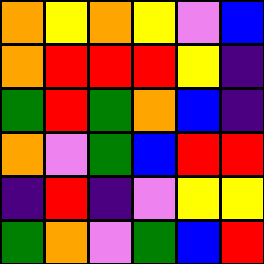[["orange", "yellow", "orange", "yellow", "violet", "blue"], ["orange", "red", "red", "red", "yellow", "indigo"], ["green", "red", "green", "orange", "blue", "indigo"], ["orange", "violet", "green", "blue", "red", "red"], ["indigo", "red", "indigo", "violet", "yellow", "yellow"], ["green", "orange", "violet", "green", "blue", "red"]]